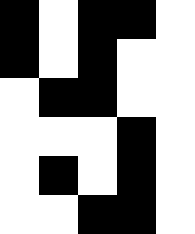[["black", "white", "black", "black", "white"], ["black", "white", "black", "white", "white"], ["white", "black", "black", "white", "white"], ["white", "white", "white", "black", "white"], ["white", "black", "white", "black", "white"], ["white", "white", "black", "black", "white"]]